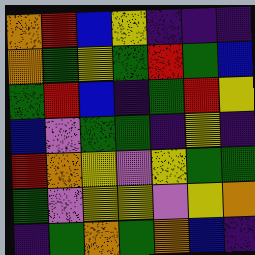[["orange", "red", "blue", "yellow", "indigo", "indigo", "indigo"], ["orange", "green", "yellow", "green", "red", "green", "blue"], ["green", "red", "blue", "indigo", "green", "red", "yellow"], ["blue", "violet", "green", "green", "indigo", "yellow", "indigo"], ["red", "orange", "yellow", "violet", "yellow", "green", "green"], ["green", "violet", "yellow", "yellow", "violet", "yellow", "orange"], ["indigo", "green", "orange", "green", "orange", "blue", "indigo"]]